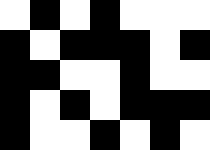[["white", "black", "white", "black", "white", "white", "white"], ["black", "white", "black", "black", "black", "white", "black"], ["black", "black", "white", "white", "black", "white", "white"], ["black", "white", "black", "white", "black", "black", "black"], ["black", "white", "white", "black", "white", "black", "white"]]